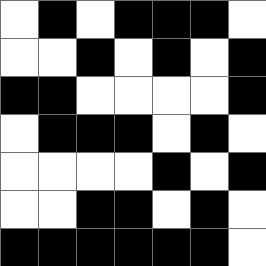[["white", "black", "white", "black", "black", "black", "white"], ["white", "white", "black", "white", "black", "white", "black"], ["black", "black", "white", "white", "white", "white", "black"], ["white", "black", "black", "black", "white", "black", "white"], ["white", "white", "white", "white", "black", "white", "black"], ["white", "white", "black", "black", "white", "black", "white"], ["black", "black", "black", "black", "black", "black", "white"]]